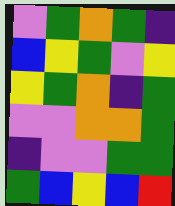[["violet", "green", "orange", "green", "indigo"], ["blue", "yellow", "green", "violet", "yellow"], ["yellow", "green", "orange", "indigo", "green"], ["violet", "violet", "orange", "orange", "green"], ["indigo", "violet", "violet", "green", "green"], ["green", "blue", "yellow", "blue", "red"]]